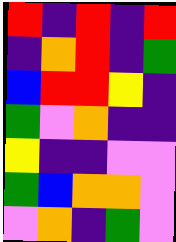[["red", "indigo", "red", "indigo", "red"], ["indigo", "orange", "red", "indigo", "green"], ["blue", "red", "red", "yellow", "indigo"], ["green", "violet", "orange", "indigo", "indigo"], ["yellow", "indigo", "indigo", "violet", "violet"], ["green", "blue", "orange", "orange", "violet"], ["violet", "orange", "indigo", "green", "violet"]]